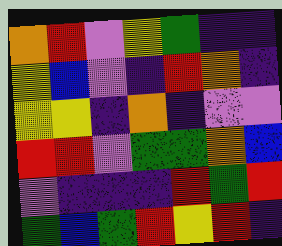[["orange", "red", "violet", "yellow", "green", "indigo", "indigo"], ["yellow", "blue", "violet", "indigo", "red", "orange", "indigo"], ["yellow", "yellow", "indigo", "orange", "indigo", "violet", "violet"], ["red", "red", "violet", "green", "green", "orange", "blue"], ["violet", "indigo", "indigo", "indigo", "red", "green", "red"], ["green", "blue", "green", "red", "yellow", "red", "indigo"]]